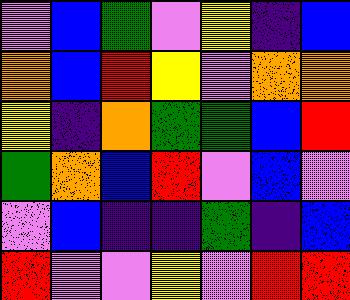[["violet", "blue", "green", "violet", "yellow", "indigo", "blue"], ["orange", "blue", "red", "yellow", "violet", "orange", "orange"], ["yellow", "indigo", "orange", "green", "green", "blue", "red"], ["green", "orange", "blue", "red", "violet", "blue", "violet"], ["violet", "blue", "indigo", "indigo", "green", "indigo", "blue"], ["red", "violet", "violet", "yellow", "violet", "red", "red"]]